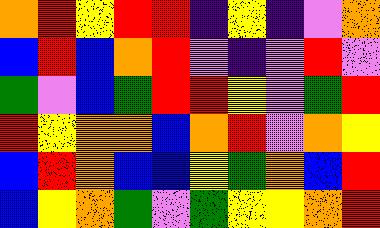[["orange", "red", "yellow", "red", "red", "indigo", "yellow", "indigo", "violet", "orange"], ["blue", "red", "blue", "orange", "red", "violet", "indigo", "violet", "red", "violet"], ["green", "violet", "blue", "green", "red", "red", "yellow", "violet", "green", "red"], ["red", "yellow", "orange", "orange", "blue", "orange", "red", "violet", "orange", "yellow"], ["blue", "red", "orange", "blue", "blue", "yellow", "green", "orange", "blue", "red"], ["blue", "yellow", "orange", "green", "violet", "green", "yellow", "yellow", "orange", "red"]]